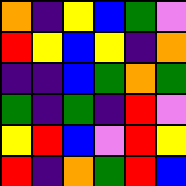[["orange", "indigo", "yellow", "blue", "green", "violet"], ["red", "yellow", "blue", "yellow", "indigo", "orange"], ["indigo", "indigo", "blue", "green", "orange", "green"], ["green", "indigo", "green", "indigo", "red", "violet"], ["yellow", "red", "blue", "violet", "red", "yellow"], ["red", "indigo", "orange", "green", "red", "blue"]]